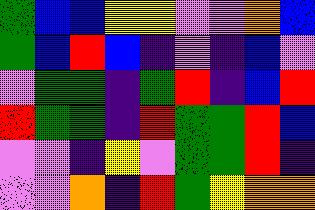[["green", "blue", "blue", "yellow", "yellow", "violet", "violet", "orange", "blue"], ["green", "blue", "red", "blue", "indigo", "violet", "indigo", "blue", "violet"], ["violet", "green", "green", "indigo", "green", "red", "indigo", "blue", "red"], ["red", "green", "green", "indigo", "red", "green", "green", "red", "blue"], ["violet", "violet", "indigo", "yellow", "violet", "green", "green", "red", "indigo"], ["violet", "violet", "orange", "indigo", "red", "green", "yellow", "orange", "orange"]]